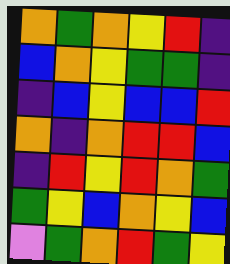[["orange", "green", "orange", "yellow", "red", "indigo"], ["blue", "orange", "yellow", "green", "green", "indigo"], ["indigo", "blue", "yellow", "blue", "blue", "red"], ["orange", "indigo", "orange", "red", "red", "blue"], ["indigo", "red", "yellow", "red", "orange", "green"], ["green", "yellow", "blue", "orange", "yellow", "blue"], ["violet", "green", "orange", "red", "green", "yellow"]]